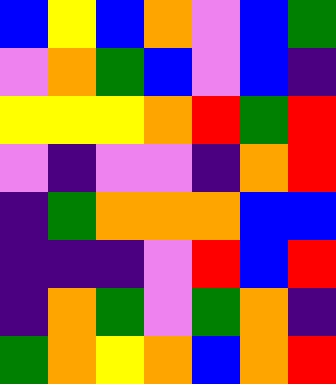[["blue", "yellow", "blue", "orange", "violet", "blue", "green"], ["violet", "orange", "green", "blue", "violet", "blue", "indigo"], ["yellow", "yellow", "yellow", "orange", "red", "green", "red"], ["violet", "indigo", "violet", "violet", "indigo", "orange", "red"], ["indigo", "green", "orange", "orange", "orange", "blue", "blue"], ["indigo", "indigo", "indigo", "violet", "red", "blue", "red"], ["indigo", "orange", "green", "violet", "green", "orange", "indigo"], ["green", "orange", "yellow", "orange", "blue", "orange", "red"]]